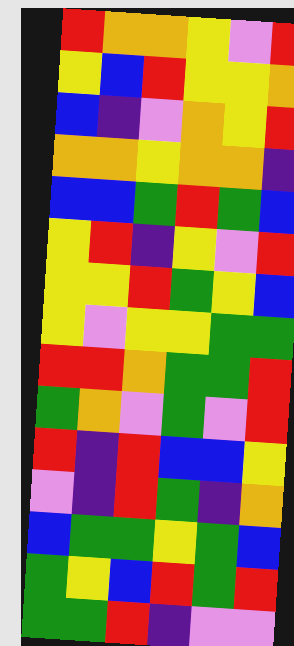[["red", "orange", "orange", "yellow", "violet", "red"], ["yellow", "blue", "red", "yellow", "yellow", "orange"], ["blue", "indigo", "violet", "orange", "yellow", "red"], ["orange", "orange", "yellow", "orange", "orange", "indigo"], ["blue", "blue", "green", "red", "green", "blue"], ["yellow", "red", "indigo", "yellow", "violet", "red"], ["yellow", "yellow", "red", "green", "yellow", "blue"], ["yellow", "violet", "yellow", "yellow", "green", "green"], ["red", "red", "orange", "green", "green", "red"], ["green", "orange", "violet", "green", "violet", "red"], ["red", "indigo", "red", "blue", "blue", "yellow"], ["violet", "indigo", "red", "green", "indigo", "orange"], ["blue", "green", "green", "yellow", "green", "blue"], ["green", "yellow", "blue", "red", "green", "red"], ["green", "green", "red", "indigo", "violet", "violet"]]